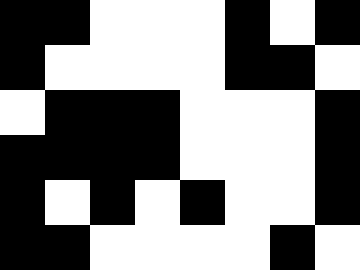[["black", "black", "white", "white", "white", "black", "white", "black"], ["black", "white", "white", "white", "white", "black", "black", "white"], ["white", "black", "black", "black", "white", "white", "white", "black"], ["black", "black", "black", "black", "white", "white", "white", "black"], ["black", "white", "black", "white", "black", "white", "white", "black"], ["black", "black", "white", "white", "white", "white", "black", "white"]]